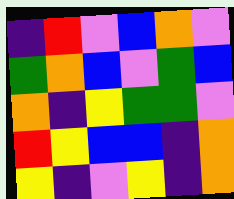[["indigo", "red", "violet", "blue", "orange", "violet"], ["green", "orange", "blue", "violet", "green", "blue"], ["orange", "indigo", "yellow", "green", "green", "violet"], ["red", "yellow", "blue", "blue", "indigo", "orange"], ["yellow", "indigo", "violet", "yellow", "indigo", "orange"]]